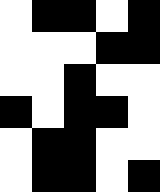[["white", "black", "black", "white", "black"], ["white", "white", "white", "black", "black"], ["white", "white", "black", "white", "white"], ["black", "white", "black", "black", "white"], ["white", "black", "black", "white", "white"], ["white", "black", "black", "white", "black"]]